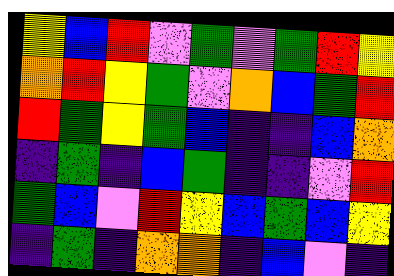[["yellow", "blue", "red", "violet", "green", "violet", "green", "red", "yellow"], ["orange", "red", "yellow", "green", "violet", "orange", "blue", "green", "red"], ["red", "green", "yellow", "green", "blue", "indigo", "indigo", "blue", "orange"], ["indigo", "green", "indigo", "blue", "green", "indigo", "indigo", "violet", "red"], ["green", "blue", "violet", "red", "yellow", "blue", "green", "blue", "yellow"], ["indigo", "green", "indigo", "orange", "orange", "indigo", "blue", "violet", "indigo"]]